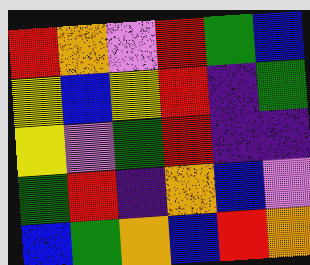[["red", "orange", "violet", "red", "green", "blue"], ["yellow", "blue", "yellow", "red", "indigo", "green"], ["yellow", "violet", "green", "red", "indigo", "indigo"], ["green", "red", "indigo", "orange", "blue", "violet"], ["blue", "green", "orange", "blue", "red", "orange"]]